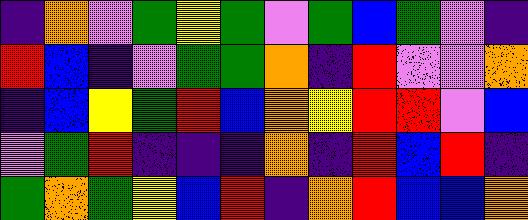[["indigo", "orange", "violet", "green", "yellow", "green", "violet", "green", "blue", "green", "violet", "indigo"], ["red", "blue", "indigo", "violet", "green", "green", "orange", "indigo", "red", "violet", "violet", "orange"], ["indigo", "blue", "yellow", "green", "red", "blue", "orange", "yellow", "red", "red", "violet", "blue"], ["violet", "green", "red", "indigo", "indigo", "indigo", "orange", "indigo", "red", "blue", "red", "indigo"], ["green", "orange", "green", "yellow", "blue", "red", "indigo", "orange", "red", "blue", "blue", "orange"]]